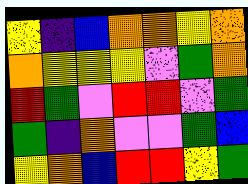[["yellow", "indigo", "blue", "orange", "orange", "yellow", "orange"], ["orange", "yellow", "yellow", "yellow", "violet", "green", "orange"], ["red", "green", "violet", "red", "red", "violet", "green"], ["green", "indigo", "orange", "violet", "violet", "green", "blue"], ["yellow", "orange", "blue", "red", "red", "yellow", "green"]]